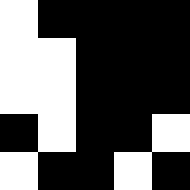[["white", "black", "black", "black", "black"], ["white", "white", "black", "black", "black"], ["white", "white", "black", "black", "black"], ["black", "white", "black", "black", "white"], ["white", "black", "black", "white", "black"]]